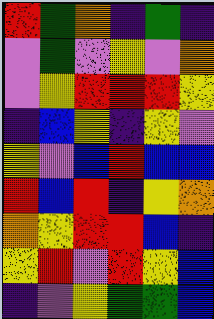[["red", "green", "orange", "indigo", "green", "indigo"], ["violet", "green", "violet", "yellow", "violet", "orange"], ["violet", "yellow", "red", "red", "red", "yellow"], ["indigo", "blue", "yellow", "indigo", "yellow", "violet"], ["yellow", "violet", "blue", "red", "blue", "blue"], ["red", "blue", "red", "indigo", "yellow", "orange"], ["orange", "yellow", "red", "red", "blue", "indigo"], ["yellow", "red", "violet", "red", "yellow", "blue"], ["indigo", "violet", "yellow", "green", "green", "blue"]]